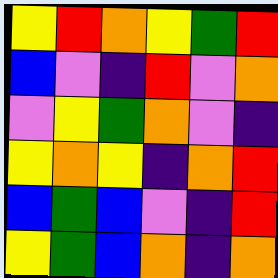[["yellow", "red", "orange", "yellow", "green", "red"], ["blue", "violet", "indigo", "red", "violet", "orange"], ["violet", "yellow", "green", "orange", "violet", "indigo"], ["yellow", "orange", "yellow", "indigo", "orange", "red"], ["blue", "green", "blue", "violet", "indigo", "red"], ["yellow", "green", "blue", "orange", "indigo", "orange"]]